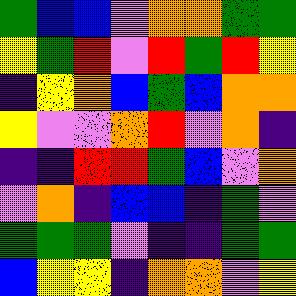[["green", "blue", "blue", "violet", "orange", "orange", "green", "green"], ["yellow", "green", "red", "violet", "red", "green", "red", "yellow"], ["indigo", "yellow", "orange", "blue", "green", "blue", "orange", "orange"], ["yellow", "violet", "violet", "orange", "red", "violet", "orange", "indigo"], ["indigo", "indigo", "red", "red", "green", "blue", "violet", "orange"], ["violet", "orange", "indigo", "blue", "blue", "indigo", "green", "violet"], ["green", "green", "green", "violet", "indigo", "indigo", "green", "green"], ["blue", "yellow", "yellow", "indigo", "orange", "orange", "violet", "yellow"]]